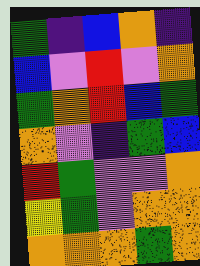[["green", "indigo", "blue", "orange", "indigo"], ["blue", "violet", "red", "violet", "orange"], ["green", "orange", "red", "blue", "green"], ["orange", "violet", "indigo", "green", "blue"], ["red", "green", "violet", "violet", "orange"], ["yellow", "green", "violet", "orange", "orange"], ["orange", "orange", "orange", "green", "orange"]]